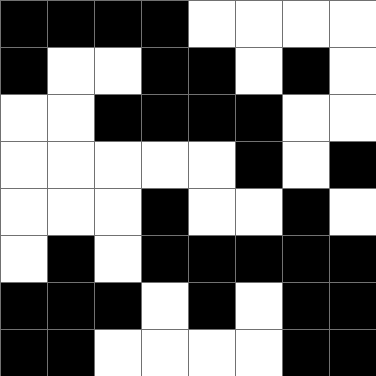[["black", "black", "black", "black", "white", "white", "white", "white"], ["black", "white", "white", "black", "black", "white", "black", "white"], ["white", "white", "black", "black", "black", "black", "white", "white"], ["white", "white", "white", "white", "white", "black", "white", "black"], ["white", "white", "white", "black", "white", "white", "black", "white"], ["white", "black", "white", "black", "black", "black", "black", "black"], ["black", "black", "black", "white", "black", "white", "black", "black"], ["black", "black", "white", "white", "white", "white", "black", "black"]]